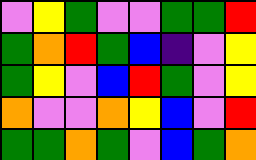[["violet", "yellow", "green", "violet", "violet", "green", "green", "red"], ["green", "orange", "red", "green", "blue", "indigo", "violet", "yellow"], ["green", "yellow", "violet", "blue", "red", "green", "violet", "yellow"], ["orange", "violet", "violet", "orange", "yellow", "blue", "violet", "red"], ["green", "green", "orange", "green", "violet", "blue", "green", "orange"]]